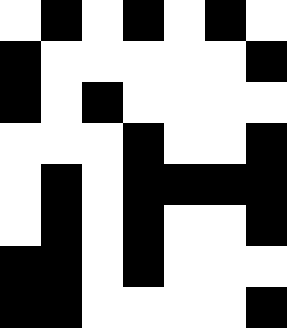[["white", "black", "white", "black", "white", "black", "white"], ["black", "white", "white", "white", "white", "white", "black"], ["black", "white", "black", "white", "white", "white", "white"], ["white", "white", "white", "black", "white", "white", "black"], ["white", "black", "white", "black", "black", "black", "black"], ["white", "black", "white", "black", "white", "white", "black"], ["black", "black", "white", "black", "white", "white", "white"], ["black", "black", "white", "white", "white", "white", "black"]]